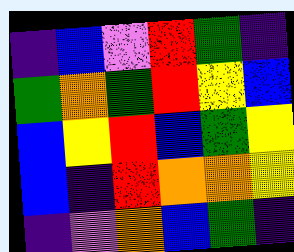[["indigo", "blue", "violet", "red", "green", "indigo"], ["green", "orange", "green", "red", "yellow", "blue"], ["blue", "yellow", "red", "blue", "green", "yellow"], ["blue", "indigo", "red", "orange", "orange", "yellow"], ["indigo", "violet", "orange", "blue", "green", "indigo"]]